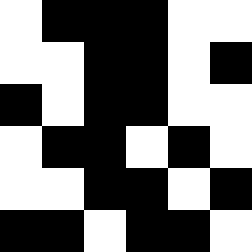[["white", "black", "black", "black", "white", "white"], ["white", "white", "black", "black", "white", "black"], ["black", "white", "black", "black", "white", "white"], ["white", "black", "black", "white", "black", "white"], ["white", "white", "black", "black", "white", "black"], ["black", "black", "white", "black", "black", "white"]]